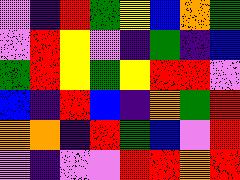[["violet", "indigo", "red", "green", "yellow", "blue", "orange", "green"], ["violet", "red", "yellow", "violet", "indigo", "green", "indigo", "blue"], ["green", "red", "yellow", "green", "yellow", "red", "red", "violet"], ["blue", "indigo", "red", "blue", "indigo", "orange", "green", "red"], ["orange", "orange", "indigo", "red", "green", "blue", "violet", "red"], ["violet", "indigo", "violet", "violet", "red", "red", "orange", "red"]]